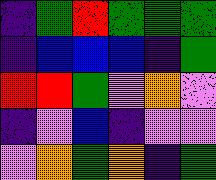[["indigo", "green", "red", "green", "green", "green"], ["indigo", "blue", "blue", "blue", "indigo", "green"], ["red", "red", "green", "violet", "orange", "violet"], ["indigo", "violet", "blue", "indigo", "violet", "violet"], ["violet", "orange", "green", "orange", "indigo", "green"]]